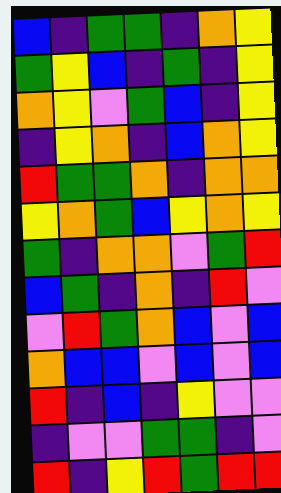[["blue", "indigo", "green", "green", "indigo", "orange", "yellow"], ["green", "yellow", "blue", "indigo", "green", "indigo", "yellow"], ["orange", "yellow", "violet", "green", "blue", "indigo", "yellow"], ["indigo", "yellow", "orange", "indigo", "blue", "orange", "yellow"], ["red", "green", "green", "orange", "indigo", "orange", "orange"], ["yellow", "orange", "green", "blue", "yellow", "orange", "yellow"], ["green", "indigo", "orange", "orange", "violet", "green", "red"], ["blue", "green", "indigo", "orange", "indigo", "red", "violet"], ["violet", "red", "green", "orange", "blue", "violet", "blue"], ["orange", "blue", "blue", "violet", "blue", "violet", "blue"], ["red", "indigo", "blue", "indigo", "yellow", "violet", "violet"], ["indigo", "violet", "violet", "green", "green", "indigo", "violet"], ["red", "indigo", "yellow", "red", "green", "red", "red"]]